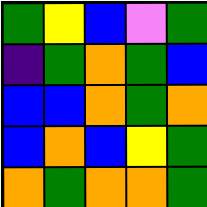[["green", "yellow", "blue", "violet", "green"], ["indigo", "green", "orange", "green", "blue"], ["blue", "blue", "orange", "green", "orange"], ["blue", "orange", "blue", "yellow", "green"], ["orange", "green", "orange", "orange", "green"]]